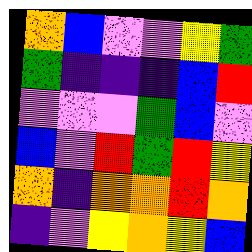[["orange", "blue", "violet", "violet", "yellow", "green"], ["green", "indigo", "indigo", "indigo", "blue", "red"], ["violet", "violet", "violet", "green", "blue", "violet"], ["blue", "violet", "red", "green", "red", "yellow"], ["orange", "indigo", "orange", "orange", "red", "orange"], ["indigo", "violet", "yellow", "orange", "yellow", "blue"]]